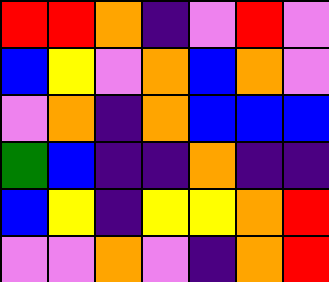[["red", "red", "orange", "indigo", "violet", "red", "violet"], ["blue", "yellow", "violet", "orange", "blue", "orange", "violet"], ["violet", "orange", "indigo", "orange", "blue", "blue", "blue"], ["green", "blue", "indigo", "indigo", "orange", "indigo", "indigo"], ["blue", "yellow", "indigo", "yellow", "yellow", "orange", "red"], ["violet", "violet", "orange", "violet", "indigo", "orange", "red"]]